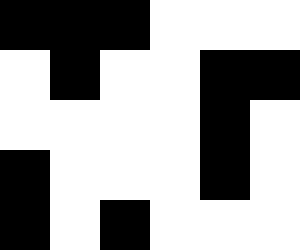[["black", "black", "black", "white", "white", "white"], ["white", "black", "white", "white", "black", "black"], ["white", "white", "white", "white", "black", "white"], ["black", "white", "white", "white", "black", "white"], ["black", "white", "black", "white", "white", "white"]]